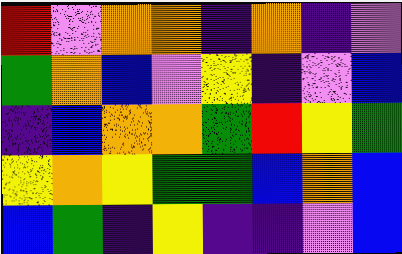[["red", "violet", "orange", "orange", "indigo", "orange", "indigo", "violet"], ["green", "orange", "blue", "violet", "yellow", "indigo", "violet", "blue"], ["indigo", "blue", "orange", "orange", "green", "red", "yellow", "green"], ["yellow", "orange", "yellow", "green", "green", "blue", "orange", "blue"], ["blue", "green", "indigo", "yellow", "indigo", "indigo", "violet", "blue"]]